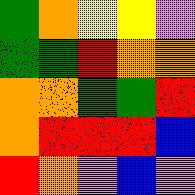[["green", "orange", "yellow", "yellow", "violet"], ["green", "green", "red", "orange", "orange"], ["orange", "orange", "green", "green", "red"], ["orange", "red", "red", "red", "blue"], ["red", "orange", "violet", "blue", "violet"]]